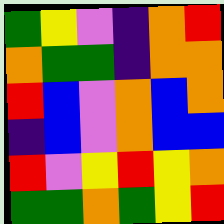[["green", "yellow", "violet", "indigo", "orange", "red"], ["orange", "green", "green", "indigo", "orange", "orange"], ["red", "blue", "violet", "orange", "blue", "orange"], ["indigo", "blue", "violet", "orange", "blue", "blue"], ["red", "violet", "yellow", "red", "yellow", "orange"], ["green", "green", "orange", "green", "yellow", "red"]]